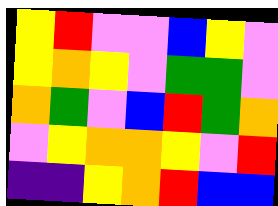[["yellow", "red", "violet", "violet", "blue", "yellow", "violet"], ["yellow", "orange", "yellow", "violet", "green", "green", "violet"], ["orange", "green", "violet", "blue", "red", "green", "orange"], ["violet", "yellow", "orange", "orange", "yellow", "violet", "red"], ["indigo", "indigo", "yellow", "orange", "red", "blue", "blue"]]